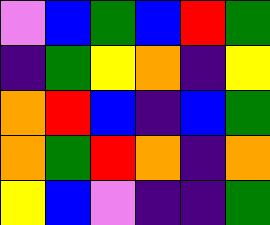[["violet", "blue", "green", "blue", "red", "green"], ["indigo", "green", "yellow", "orange", "indigo", "yellow"], ["orange", "red", "blue", "indigo", "blue", "green"], ["orange", "green", "red", "orange", "indigo", "orange"], ["yellow", "blue", "violet", "indigo", "indigo", "green"]]